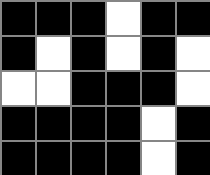[["black", "black", "black", "white", "black", "black"], ["black", "white", "black", "white", "black", "white"], ["white", "white", "black", "black", "black", "white"], ["black", "black", "black", "black", "white", "black"], ["black", "black", "black", "black", "white", "black"]]